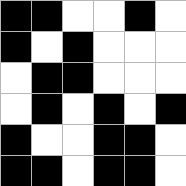[["black", "black", "white", "white", "black", "white"], ["black", "white", "black", "white", "white", "white"], ["white", "black", "black", "white", "white", "white"], ["white", "black", "white", "black", "white", "black"], ["black", "white", "white", "black", "black", "white"], ["black", "black", "white", "black", "black", "white"]]